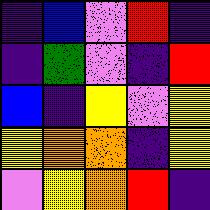[["indigo", "blue", "violet", "red", "indigo"], ["indigo", "green", "violet", "indigo", "red"], ["blue", "indigo", "yellow", "violet", "yellow"], ["yellow", "orange", "orange", "indigo", "yellow"], ["violet", "yellow", "orange", "red", "indigo"]]